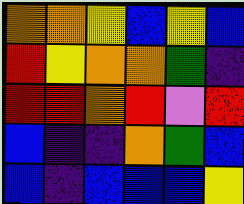[["orange", "orange", "yellow", "blue", "yellow", "blue"], ["red", "yellow", "orange", "orange", "green", "indigo"], ["red", "red", "orange", "red", "violet", "red"], ["blue", "indigo", "indigo", "orange", "green", "blue"], ["blue", "indigo", "blue", "blue", "blue", "yellow"]]